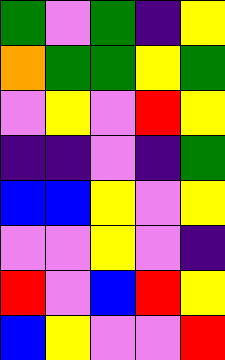[["green", "violet", "green", "indigo", "yellow"], ["orange", "green", "green", "yellow", "green"], ["violet", "yellow", "violet", "red", "yellow"], ["indigo", "indigo", "violet", "indigo", "green"], ["blue", "blue", "yellow", "violet", "yellow"], ["violet", "violet", "yellow", "violet", "indigo"], ["red", "violet", "blue", "red", "yellow"], ["blue", "yellow", "violet", "violet", "red"]]